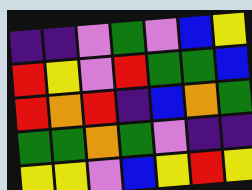[["indigo", "indigo", "violet", "green", "violet", "blue", "yellow"], ["red", "yellow", "violet", "red", "green", "green", "blue"], ["red", "orange", "red", "indigo", "blue", "orange", "green"], ["green", "green", "orange", "green", "violet", "indigo", "indigo"], ["yellow", "yellow", "violet", "blue", "yellow", "red", "yellow"]]